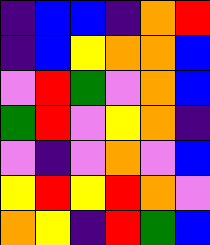[["indigo", "blue", "blue", "indigo", "orange", "red"], ["indigo", "blue", "yellow", "orange", "orange", "blue"], ["violet", "red", "green", "violet", "orange", "blue"], ["green", "red", "violet", "yellow", "orange", "indigo"], ["violet", "indigo", "violet", "orange", "violet", "blue"], ["yellow", "red", "yellow", "red", "orange", "violet"], ["orange", "yellow", "indigo", "red", "green", "blue"]]